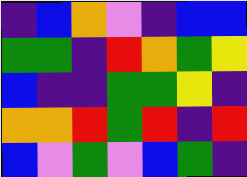[["indigo", "blue", "orange", "violet", "indigo", "blue", "blue"], ["green", "green", "indigo", "red", "orange", "green", "yellow"], ["blue", "indigo", "indigo", "green", "green", "yellow", "indigo"], ["orange", "orange", "red", "green", "red", "indigo", "red"], ["blue", "violet", "green", "violet", "blue", "green", "indigo"]]